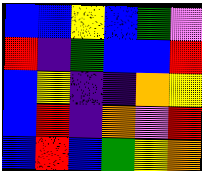[["blue", "blue", "yellow", "blue", "green", "violet"], ["red", "indigo", "green", "blue", "blue", "red"], ["blue", "yellow", "indigo", "indigo", "orange", "yellow"], ["blue", "red", "indigo", "orange", "violet", "red"], ["blue", "red", "blue", "green", "yellow", "orange"]]